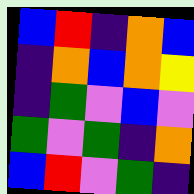[["blue", "red", "indigo", "orange", "blue"], ["indigo", "orange", "blue", "orange", "yellow"], ["indigo", "green", "violet", "blue", "violet"], ["green", "violet", "green", "indigo", "orange"], ["blue", "red", "violet", "green", "indigo"]]